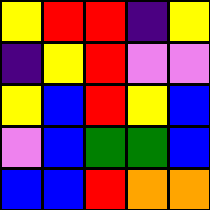[["yellow", "red", "red", "indigo", "yellow"], ["indigo", "yellow", "red", "violet", "violet"], ["yellow", "blue", "red", "yellow", "blue"], ["violet", "blue", "green", "green", "blue"], ["blue", "blue", "red", "orange", "orange"]]